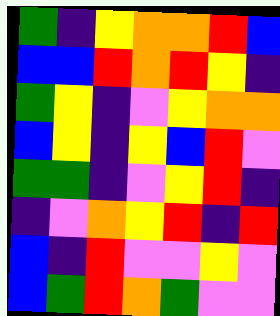[["green", "indigo", "yellow", "orange", "orange", "red", "blue"], ["blue", "blue", "red", "orange", "red", "yellow", "indigo"], ["green", "yellow", "indigo", "violet", "yellow", "orange", "orange"], ["blue", "yellow", "indigo", "yellow", "blue", "red", "violet"], ["green", "green", "indigo", "violet", "yellow", "red", "indigo"], ["indigo", "violet", "orange", "yellow", "red", "indigo", "red"], ["blue", "indigo", "red", "violet", "violet", "yellow", "violet"], ["blue", "green", "red", "orange", "green", "violet", "violet"]]